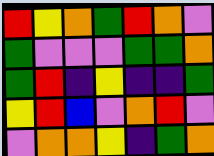[["red", "yellow", "orange", "green", "red", "orange", "violet"], ["green", "violet", "violet", "violet", "green", "green", "orange"], ["green", "red", "indigo", "yellow", "indigo", "indigo", "green"], ["yellow", "red", "blue", "violet", "orange", "red", "violet"], ["violet", "orange", "orange", "yellow", "indigo", "green", "orange"]]